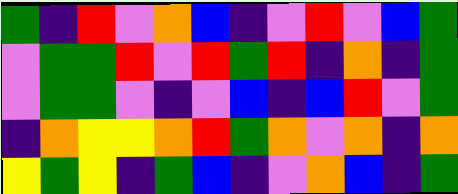[["green", "indigo", "red", "violet", "orange", "blue", "indigo", "violet", "red", "violet", "blue", "green"], ["violet", "green", "green", "red", "violet", "red", "green", "red", "indigo", "orange", "indigo", "green"], ["violet", "green", "green", "violet", "indigo", "violet", "blue", "indigo", "blue", "red", "violet", "green"], ["indigo", "orange", "yellow", "yellow", "orange", "red", "green", "orange", "violet", "orange", "indigo", "orange"], ["yellow", "green", "yellow", "indigo", "green", "blue", "indigo", "violet", "orange", "blue", "indigo", "green"]]